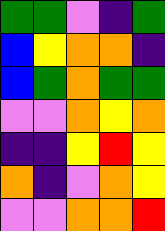[["green", "green", "violet", "indigo", "green"], ["blue", "yellow", "orange", "orange", "indigo"], ["blue", "green", "orange", "green", "green"], ["violet", "violet", "orange", "yellow", "orange"], ["indigo", "indigo", "yellow", "red", "yellow"], ["orange", "indigo", "violet", "orange", "yellow"], ["violet", "violet", "orange", "orange", "red"]]